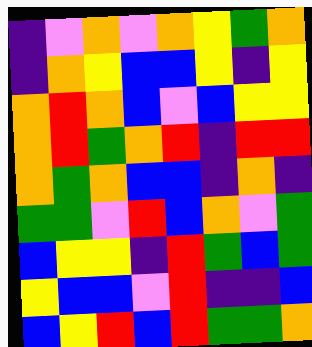[["indigo", "violet", "orange", "violet", "orange", "yellow", "green", "orange"], ["indigo", "orange", "yellow", "blue", "blue", "yellow", "indigo", "yellow"], ["orange", "red", "orange", "blue", "violet", "blue", "yellow", "yellow"], ["orange", "red", "green", "orange", "red", "indigo", "red", "red"], ["orange", "green", "orange", "blue", "blue", "indigo", "orange", "indigo"], ["green", "green", "violet", "red", "blue", "orange", "violet", "green"], ["blue", "yellow", "yellow", "indigo", "red", "green", "blue", "green"], ["yellow", "blue", "blue", "violet", "red", "indigo", "indigo", "blue"], ["blue", "yellow", "red", "blue", "red", "green", "green", "orange"]]